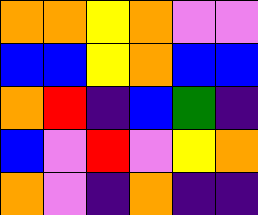[["orange", "orange", "yellow", "orange", "violet", "violet"], ["blue", "blue", "yellow", "orange", "blue", "blue"], ["orange", "red", "indigo", "blue", "green", "indigo"], ["blue", "violet", "red", "violet", "yellow", "orange"], ["orange", "violet", "indigo", "orange", "indigo", "indigo"]]